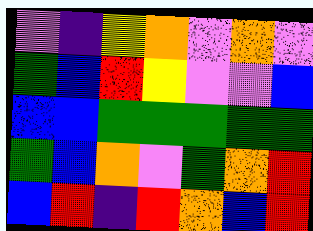[["violet", "indigo", "yellow", "orange", "violet", "orange", "violet"], ["green", "blue", "red", "yellow", "violet", "violet", "blue"], ["blue", "blue", "green", "green", "green", "green", "green"], ["green", "blue", "orange", "violet", "green", "orange", "red"], ["blue", "red", "indigo", "red", "orange", "blue", "red"]]